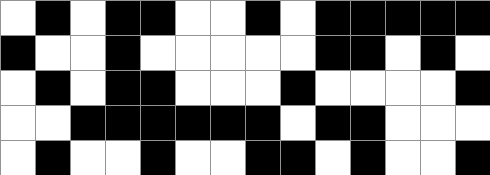[["white", "black", "white", "black", "black", "white", "white", "black", "white", "black", "black", "black", "black", "black"], ["black", "white", "white", "black", "white", "white", "white", "white", "white", "black", "black", "white", "black", "white"], ["white", "black", "white", "black", "black", "white", "white", "white", "black", "white", "white", "white", "white", "black"], ["white", "white", "black", "black", "black", "black", "black", "black", "white", "black", "black", "white", "white", "white"], ["white", "black", "white", "white", "black", "white", "white", "black", "black", "white", "black", "white", "white", "black"]]